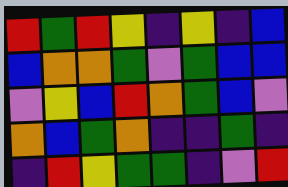[["red", "green", "red", "yellow", "indigo", "yellow", "indigo", "blue"], ["blue", "orange", "orange", "green", "violet", "green", "blue", "blue"], ["violet", "yellow", "blue", "red", "orange", "green", "blue", "violet"], ["orange", "blue", "green", "orange", "indigo", "indigo", "green", "indigo"], ["indigo", "red", "yellow", "green", "green", "indigo", "violet", "red"]]